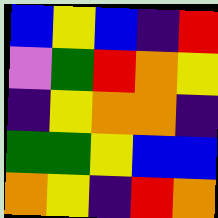[["blue", "yellow", "blue", "indigo", "red"], ["violet", "green", "red", "orange", "yellow"], ["indigo", "yellow", "orange", "orange", "indigo"], ["green", "green", "yellow", "blue", "blue"], ["orange", "yellow", "indigo", "red", "orange"]]